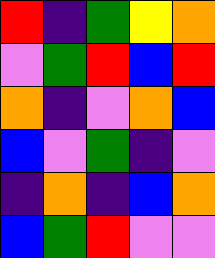[["red", "indigo", "green", "yellow", "orange"], ["violet", "green", "red", "blue", "red"], ["orange", "indigo", "violet", "orange", "blue"], ["blue", "violet", "green", "indigo", "violet"], ["indigo", "orange", "indigo", "blue", "orange"], ["blue", "green", "red", "violet", "violet"]]